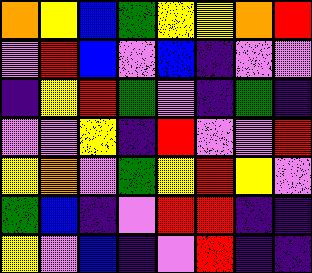[["orange", "yellow", "blue", "green", "yellow", "yellow", "orange", "red"], ["violet", "red", "blue", "violet", "blue", "indigo", "violet", "violet"], ["indigo", "yellow", "red", "green", "violet", "indigo", "green", "indigo"], ["violet", "violet", "yellow", "indigo", "red", "violet", "violet", "red"], ["yellow", "orange", "violet", "green", "yellow", "red", "yellow", "violet"], ["green", "blue", "indigo", "violet", "red", "red", "indigo", "indigo"], ["yellow", "violet", "blue", "indigo", "violet", "red", "indigo", "indigo"]]